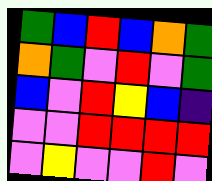[["green", "blue", "red", "blue", "orange", "green"], ["orange", "green", "violet", "red", "violet", "green"], ["blue", "violet", "red", "yellow", "blue", "indigo"], ["violet", "violet", "red", "red", "red", "red"], ["violet", "yellow", "violet", "violet", "red", "violet"]]